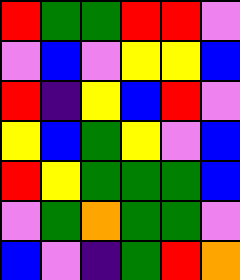[["red", "green", "green", "red", "red", "violet"], ["violet", "blue", "violet", "yellow", "yellow", "blue"], ["red", "indigo", "yellow", "blue", "red", "violet"], ["yellow", "blue", "green", "yellow", "violet", "blue"], ["red", "yellow", "green", "green", "green", "blue"], ["violet", "green", "orange", "green", "green", "violet"], ["blue", "violet", "indigo", "green", "red", "orange"]]